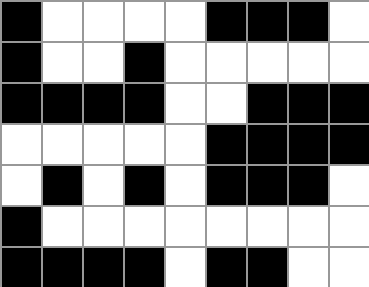[["black", "white", "white", "white", "white", "black", "black", "black", "white"], ["black", "white", "white", "black", "white", "white", "white", "white", "white"], ["black", "black", "black", "black", "white", "white", "black", "black", "black"], ["white", "white", "white", "white", "white", "black", "black", "black", "black"], ["white", "black", "white", "black", "white", "black", "black", "black", "white"], ["black", "white", "white", "white", "white", "white", "white", "white", "white"], ["black", "black", "black", "black", "white", "black", "black", "white", "white"]]